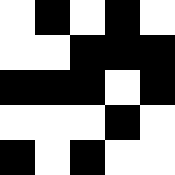[["white", "black", "white", "black", "white"], ["white", "white", "black", "black", "black"], ["black", "black", "black", "white", "black"], ["white", "white", "white", "black", "white"], ["black", "white", "black", "white", "white"]]